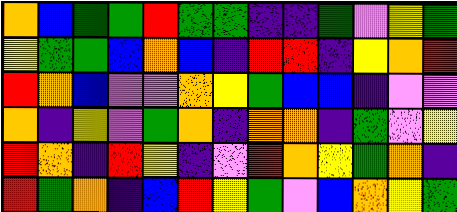[["orange", "blue", "green", "green", "red", "green", "green", "indigo", "indigo", "green", "violet", "yellow", "green"], ["yellow", "green", "green", "blue", "orange", "blue", "indigo", "red", "red", "indigo", "yellow", "orange", "red"], ["red", "orange", "blue", "violet", "violet", "orange", "yellow", "green", "blue", "blue", "indigo", "violet", "violet"], ["orange", "indigo", "yellow", "violet", "green", "orange", "indigo", "orange", "orange", "indigo", "green", "violet", "yellow"], ["red", "orange", "indigo", "red", "yellow", "indigo", "violet", "red", "orange", "yellow", "green", "orange", "indigo"], ["red", "green", "orange", "indigo", "blue", "red", "yellow", "green", "violet", "blue", "orange", "yellow", "green"]]